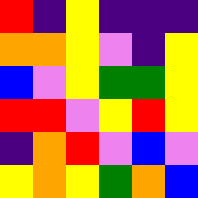[["red", "indigo", "yellow", "indigo", "indigo", "indigo"], ["orange", "orange", "yellow", "violet", "indigo", "yellow"], ["blue", "violet", "yellow", "green", "green", "yellow"], ["red", "red", "violet", "yellow", "red", "yellow"], ["indigo", "orange", "red", "violet", "blue", "violet"], ["yellow", "orange", "yellow", "green", "orange", "blue"]]